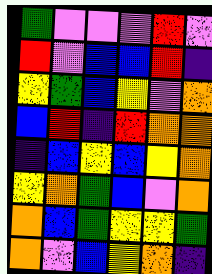[["green", "violet", "violet", "violet", "red", "violet"], ["red", "violet", "blue", "blue", "red", "indigo"], ["yellow", "green", "blue", "yellow", "violet", "orange"], ["blue", "red", "indigo", "red", "orange", "orange"], ["indigo", "blue", "yellow", "blue", "yellow", "orange"], ["yellow", "orange", "green", "blue", "violet", "orange"], ["orange", "blue", "green", "yellow", "yellow", "green"], ["orange", "violet", "blue", "yellow", "orange", "indigo"]]